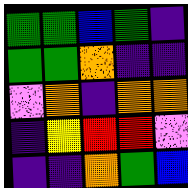[["green", "green", "blue", "green", "indigo"], ["green", "green", "orange", "indigo", "indigo"], ["violet", "orange", "indigo", "orange", "orange"], ["indigo", "yellow", "red", "red", "violet"], ["indigo", "indigo", "orange", "green", "blue"]]